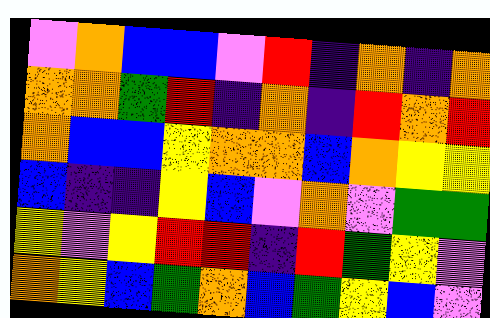[["violet", "orange", "blue", "blue", "violet", "red", "indigo", "orange", "indigo", "orange"], ["orange", "orange", "green", "red", "indigo", "orange", "indigo", "red", "orange", "red"], ["orange", "blue", "blue", "yellow", "orange", "orange", "blue", "orange", "yellow", "yellow"], ["blue", "indigo", "indigo", "yellow", "blue", "violet", "orange", "violet", "green", "green"], ["yellow", "violet", "yellow", "red", "red", "indigo", "red", "green", "yellow", "violet"], ["orange", "yellow", "blue", "green", "orange", "blue", "green", "yellow", "blue", "violet"]]